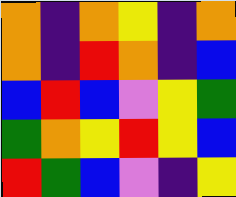[["orange", "indigo", "orange", "yellow", "indigo", "orange"], ["orange", "indigo", "red", "orange", "indigo", "blue"], ["blue", "red", "blue", "violet", "yellow", "green"], ["green", "orange", "yellow", "red", "yellow", "blue"], ["red", "green", "blue", "violet", "indigo", "yellow"]]